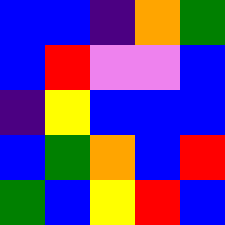[["blue", "blue", "indigo", "orange", "green"], ["blue", "red", "violet", "violet", "blue"], ["indigo", "yellow", "blue", "blue", "blue"], ["blue", "green", "orange", "blue", "red"], ["green", "blue", "yellow", "red", "blue"]]